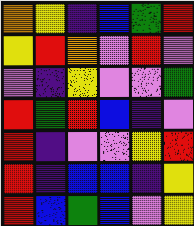[["orange", "yellow", "indigo", "blue", "green", "red"], ["yellow", "red", "orange", "violet", "red", "violet"], ["violet", "indigo", "yellow", "violet", "violet", "green"], ["red", "green", "red", "blue", "indigo", "violet"], ["red", "indigo", "violet", "violet", "yellow", "red"], ["red", "indigo", "blue", "blue", "indigo", "yellow"], ["red", "blue", "green", "blue", "violet", "yellow"]]